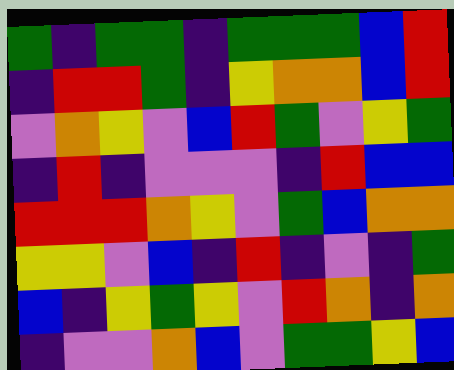[["green", "indigo", "green", "green", "indigo", "green", "green", "green", "blue", "red"], ["indigo", "red", "red", "green", "indigo", "yellow", "orange", "orange", "blue", "red"], ["violet", "orange", "yellow", "violet", "blue", "red", "green", "violet", "yellow", "green"], ["indigo", "red", "indigo", "violet", "violet", "violet", "indigo", "red", "blue", "blue"], ["red", "red", "red", "orange", "yellow", "violet", "green", "blue", "orange", "orange"], ["yellow", "yellow", "violet", "blue", "indigo", "red", "indigo", "violet", "indigo", "green"], ["blue", "indigo", "yellow", "green", "yellow", "violet", "red", "orange", "indigo", "orange"], ["indigo", "violet", "violet", "orange", "blue", "violet", "green", "green", "yellow", "blue"]]